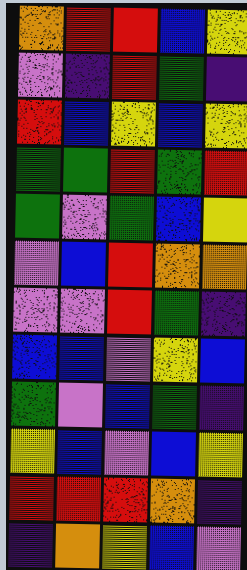[["orange", "red", "red", "blue", "yellow"], ["violet", "indigo", "red", "green", "indigo"], ["red", "blue", "yellow", "blue", "yellow"], ["green", "green", "red", "green", "red"], ["green", "violet", "green", "blue", "yellow"], ["violet", "blue", "red", "orange", "orange"], ["violet", "violet", "red", "green", "indigo"], ["blue", "blue", "violet", "yellow", "blue"], ["green", "violet", "blue", "green", "indigo"], ["yellow", "blue", "violet", "blue", "yellow"], ["red", "red", "red", "orange", "indigo"], ["indigo", "orange", "yellow", "blue", "violet"]]